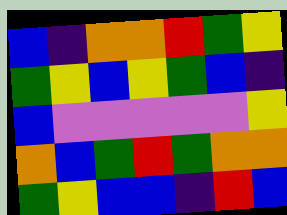[["blue", "indigo", "orange", "orange", "red", "green", "yellow"], ["green", "yellow", "blue", "yellow", "green", "blue", "indigo"], ["blue", "violet", "violet", "violet", "violet", "violet", "yellow"], ["orange", "blue", "green", "red", "green", "orange", "orange"], ["green", "yellow", "blue", "blue", "indigo", "red", "blue"]]